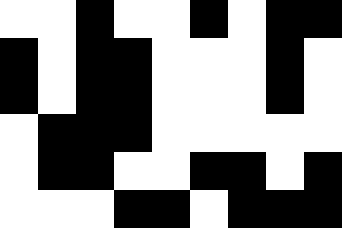[["white", "white", "black", "white", "white", "black", "white", "black", "black"], ["black", "white", "black", "black", "white", "white", "white", "black", "white"], ["black", "white", "black", "black", "white", "white", "white", "black", "white"], ["white", "black", "black", "black", "white", "white", "white", "white", "white"], ["white", "black", "black", "white", "white", "black", "black", "white", "black"], ["white", "white", "white", "black", "black", "white", "black", "black", "black"]]